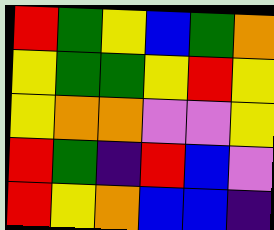[["red", "green", "yellow", "blue", "green", "orange"], ["yellow", "green", "green", "yellow", "red", "yellow"], ["yellow", "orange", "orange", "violet", "violet", "yellow"], ["red", "green", "indigo", "red", "blue", "violet"], ["red", "yellow", "orange", "blue", "blue", "indigo"]]